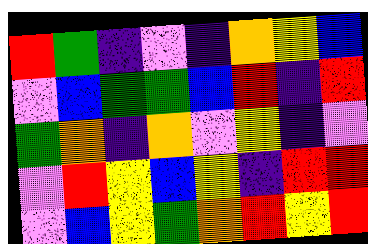[["red", "green", "indigo", "violet", "indigo", "orange", "yellow", "blue"], ["violet", "blue", "green", "green", "blue", "red", "indigo", "red"], ["green", "orange", "indigo", "orange", "violet", "yellow", "indigo", "violet"], ["violet", "red", "yellow", "blue", "yellow", "indigo", "red", "red"], ["violet", "blue", "yellow", "green", "orange", "red", "yellow", "red"]]